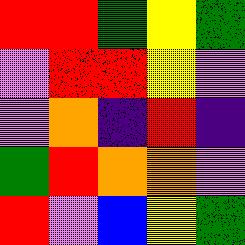[["red", "red", "green", "yellow", "green"], ["violet", "red", "red", "yellow", "violet"], ["violet", "orange", "indigo", "red", "indigo"], ["green", "red", "orange", "orange", "violet"], ["red", "violet", "blue", "yellow", "green"]]